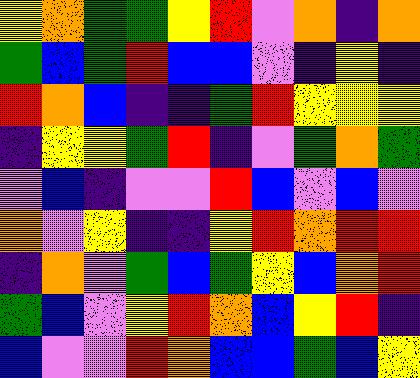[["yellow", "orange", "green", "green", "yellow", "red", "violet", "orange", "indigo", "orange"], ["green", "blue", "green", "red", "blue", "blue", "violet", "indigo", "yellow", "indigo"], ["red", "orange", "blue", "indigo", "indigo", "green", "red", "yellow", "yellow", "yellow"], ["indigo", "yellow", "yellow", "green", "red", "indigo", "violet", "green", "orange", "green"], ["violet", "blue", "indigo", "violet", "violet", "red", "blue", "violet", "blue", "violet"], ["orange", "violet", "yellow", "indigo", "indigo", "yellow", "red", "orange", "red", "red"], ["indigo", "orange", "violet", "green", "blue", "green", "yellow", "blue", "orange", "red"], ["green", "blue", "violet", "yellow", "red", "orange", "blue", "yellow", "red", "indigo"], ["blue", "violet", "violet", "red", "orange", "blue", "blue", "green", "blue", "yellow"]]